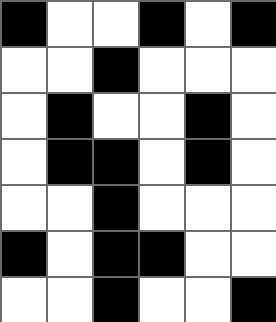[["black", "white", "white", "black", "white", "black"], ["white", "white", "black", "white", "white", "white"], ["white", "black", "white", "white", "black", "white"], ["white", "black", "black", "white", "black", "white"], ["white", "white", "black", "white", "white", "white"], ["black", "white", "black", "black", "white", "white"], ["white", "white", "black", "white", "white", "black"]]